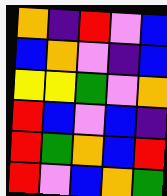[["orange", "indigo", "red", "violet", "blue"], ["blue", "orange", "violet", "indigo", "blue"], ["yellow", "yellow", "green", "violet", "orange"], ["red", "blue", "violet", "blue", "indigo"], ["red", "green", "orange", "blue", "red"], ["red", "violet", "blue", "orange", "green"]]